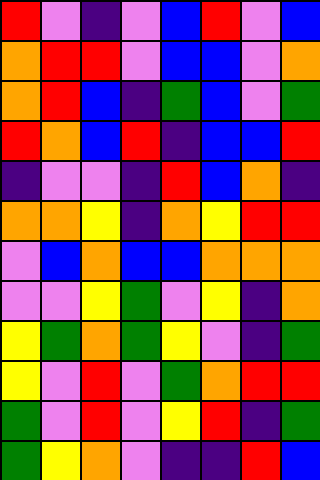[["red", "violet", "indigo", "violet", "blue", "red", "violet", "blue"], ["orange", "red", "red", "violet", "blue", "blue", "violet", "orange"], ["orange", "red", "blue", "indigo", "green", "blue", "violet", "green"], ["red", "orange", "blue", "red", "indigo", "blue", "blue", "red"], ["indigo", "violet", "violet", "indigo", "red", "blue", "orange", "indigo"], ["orange", "orange", "yellow", "indigo", "orange", "yellow", "red", "red"], ["violet", "blue", "orange", "blue", "blue", "orange", "orange", "orange"], ["violet", "violet", "yellow", "green", "violet", "yellow", "indigo", "orange"], ["yellow", "green", "orange", "green", "yellow", "violet", "indigo", "green"], ["yellow", "violet", "red", "violet", "green", "orange", "red", "red"], ["green", "violet", "red", "violet", "yellow", "red", "indigo", "green"], ["green", "yellow", "orange", "violet", "indigo", "indigo", "red", "blue"]]